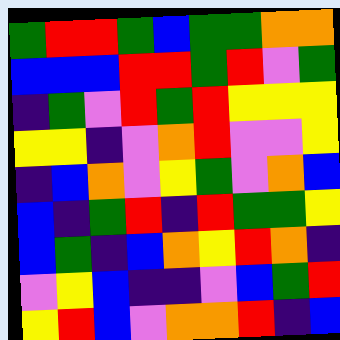[["green", "red", "red", "green", "blue", "green", "green", "orange", "orange"], ["blue", "blue", "blue", "red", "red", "green", "red", "violet", "green"], ["indigo", "green", "violet", "red", "green", "red", "yellow", "yellow", "yellow"], ["yellow", "yellow", "indigo", "violet", "orange", "red", "violet", "violet", "yellow"], ["indigo", "blue", "orange", "violet", "yellow", "green", "violet", "orange", "blue"], ["blue", "indigo", "green", "red", "indigo", "red", "green", "green", "yellow"], ["blue", "green", "indigo", "blue", "orange", "yellow", "red", "orange", "indigo"], ["violet", "yellow", "blue", "indigo", "indigo", "violet", "blue", "green", "red"], ["yellow", "red", "blue", "violet", "orange", "orange", "red", "indigo", "blue"]]